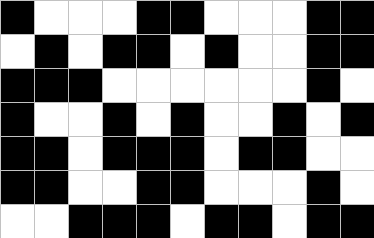[["black", "white", "white", "white", "black", "black", "white", "white", "white", "black", "black"], ["white", "black", "white", "black", "black", "white", "black", "white", "white", "black", "black"], ["black", "black", "black", "white", "white", "white", "white", "white", "white", "black", "white"], ["black", "white", "white", "black", "white", "black", "white", "white", "black", "white", "black"], ["black", "black", "white", "black", "black", "black", "white", "black", "black", "white", "white"], ["black", "black", "white", "white", "black", "black", "white", "white", "white", "black", "white"], ["white", "white", "black", "black", "black", "white", "black", "black", "white", "black", "black"]]